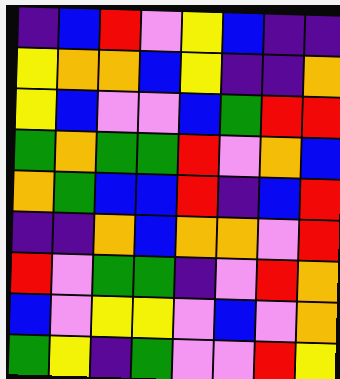[["indigo", "blue", "red", "violet", "yellow", "blue", "indigo", "indigo"], ["yellow", "orange", "orange", "blue", "yellow", "indigo", "indigo", "orange"], ["yellow", "blue", "violet", "violet", "blue", "green", "red", "red"], ["green", "orange", "green", "green", "red", "violet", "orange", "blue"], ["orange", "green", "blue", "blue", "red", "indigo", "blue", "red"], ["indigo", "indigo", "orange", "blue", "orange", "orange", "violet", "red"], ["red", "violet", "green", "green", "indigo", "violet", "red", "orange"], ["blue", "violet", "yellow", "yellow", "violet", "blue", "violet", "orange"], ["green", "yellow", "indigo", "green", "violet", "violet", "red", "yellow"]]